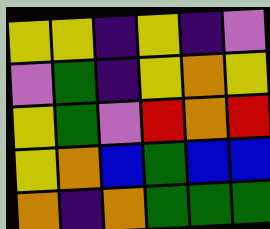[["yellow", "yellow", "indigo", "yellow", "indigo", "violet"], ["violet", "green", "indigo", "yellow", "orange", "yellow"], ["yellow", "green", "violet", "red", "orange", "red"], ["yellow", "orange", "blue", "green", "blue", "blue"], ["orange", "indigo", "orange", "green", "green", "green"]]